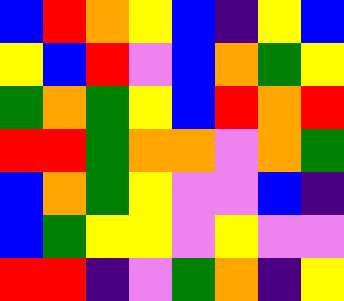[["blue", "red", "orange", "yellow", "blue", "indigo", "yellow", "blue"], ["yellow", "blue", "red", "violet", "blue", "orange", "green", "yellow"], ["green", "orange", "green", "yellow", "blue", "red", "orange", "red"], ["red", "red", "green", "orange", "orange", "violet", "orange", "green"], ["blue", "orange", "green", "yellow", "violet", "violet", "blue", "indigo"], ["blue", "green", "yellow", "yellow", "violet", "yellow", "violet", "violet"], ["red", "red", "indigo", "violet", "green", "orange", "indigo", "yellow"]]